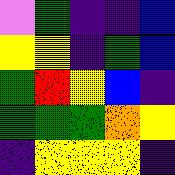[["violet", "green", "indigo", "indigo", "blue"], ["yellow", "yellow", "indigo", "green", "blue"], ["green", "red", "yellow", "blue", "indigo"], ["green", "green", "green", "orange", "yellow"], ["indigo", "yellow", "yellow", "yellow", "indigo"]]